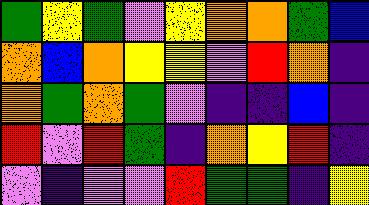[["green", "yellow", "green", "violet", "yellow", "orange", "orange", "green", "blue"], ["orange", "blue", "orange", "yellow", "yellow", "violet", "red", "orange", "indigo"], ["orange", "green", "orange", "green", "violet", "indigo", "indigo", "blue", "indigo"], ["red", "violet", "red", "green", "indigo", "orange", "yellow", "red", "indigo"], ["violet", "indigo", "violet", "violet", "red", "green", "green", "indigo", "yellow"]]